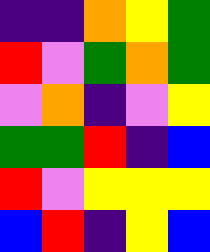[["indigo", "indigo", "orange", "yellow", "green"], ["red", "violet", "green", "orange", "green"], ["violet", "orange", "indigo", "violet", "yellow"], ["green", "green", "red", "indigo", "blue"], ["red", "violet", "yellow", "yellow", "yellow"], ["blue", "red", "indigo", "yellow", "blue"]]